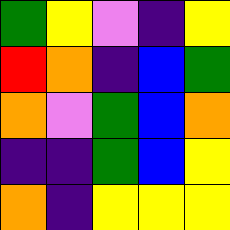[["green", "yellow", "violet", "indigo", "yellow"], ["red", "orange", "indigo", "blue", "green"], ["orange", "violet", "green", "blue", "orange"], ["indigo", "indigo", "green", "blue", "yellow"], ["orange", "indigo", "yellow", "yellow", "yellow"]]